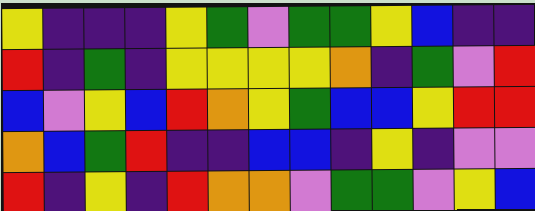[["yellow", "indigo", "indigo", "indigo", "yellow", "green", "violet", "green", "green", "yellow", "blue", "indigo", "indigo"], ["red", "indigo", "green", "indigo", "yellow", "yellow", "yellow", "yellow", "orange", "indigo", "green", "violet", "red"], ["blue", "violet", "yellow", "blue", "red", "orange", "yellow", "green", "blue", "blue", "yellow", "red", "red"], ["orange", "blue", "green", "red", "indigo", "indigo", "blue", "blue", "indigo", "yellow", "indigo", "violet", "violet"], ["red", "indigo", "yellow", "indigo", "red", "orange", "orange", "violet", "green", "green", "violet", "yellow", "blue"]]